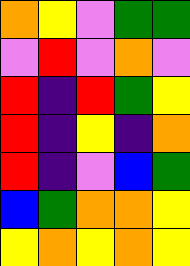[["orange", "yellow", "violet", "green", "green"], ["violet", "red", "violet", "orange", "violet"], ["red", "indigo", "red", "green", "yellow"], ["red", "indigo", "yellow", "indigo", "orange"], ["red", "indigo", "violet", "blue", "green"], ["blue", "green", "orange", "orange", "yellow"], ["yellow", "orange", "yellow", "orange", "yellow"]]